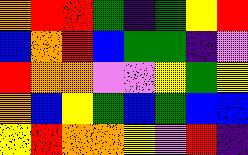[["orange", "red", "red", "green", "indigo", "green", "yellow", "red"], ["blue", "orange", "red", "blue", "green", "green", "indigo", "violet"], ["red", "orange", "orange", "violet", "violet", "yellow", "green", "yellow"], ["orange", "blue", "yellow", "green", "blue", "green", "blue", "blue"], ["yellow", "red", "orange", "orange", "yellow", "violet", "red", "indigo"]]